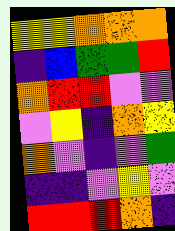[["yellow", "yellow", "orange", "orange", "orange"], ["indigo", "blue", "green", "green", "red"], ["orange", "red", "red", "violet", "violet"], ["violet", "yellow", "indigo", "orange", "yellow"], ["orange", "violet", "indigo", "violet", "green"], ["indigo", "indigo", "violet", "yellow", "violet"], ["red", "red", "red", "orange", "indigo"]]